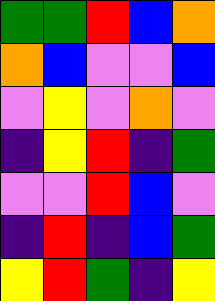[["green", "green", "red", "blue", "orange"], ["orange", "blue", "violet", "violet", "blue"], ["violet", "yellow", "violet", "orange", "violet"], ["indigo", "yellow", "red", "indigo", "green"], ["violet", "violet", "red", "blue", "violet"], ["indigo", "red", "indigo", "blue", "green"], ["yellow", "red", "green", "indigo", "yellow"]]